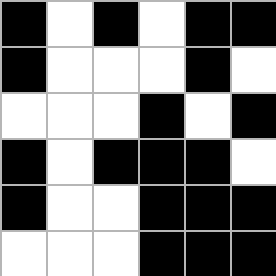[["black", "white", "black", "white", "black", "black"], ["black", "white", "white", "white", "black", "white"], ["white", "white", "white", "black", "white", "black"], ["black", "white", "black", "black", "black", "white"], ["black", "white", "white", "black", "black", "black"], ["white", "white", "white", "black", "black", "black"]]